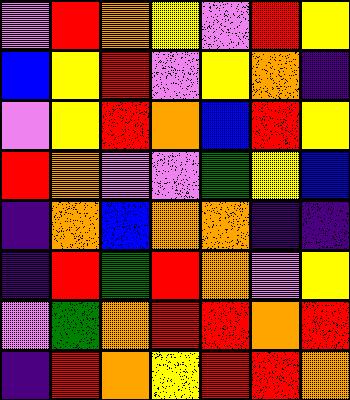[["violet", "red", "orange", "yellow", "violet", "red", "yellow"], ["blue", "yellow", "red", "violet", "yellow", "orange", "indigo"], ["violet", "yellow", "red", "orange", "blue", "red", "yellow"], ["red", "orange", "violet", "violet", "green", "yellow", "blue"], ["indigo", "orange", "blue", "orange", "orange", "indigo", "indigo"], ["indigo", "red", "green", "red", "orange", "violet", "yellow"], ["violet", "green", "orange", "red", "red", "orange", "red"], ["indigo", "red", "orange", "yellow", "red", "red", "orange"]]